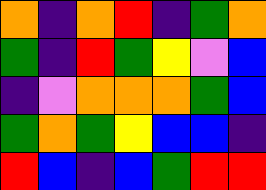[["orange", "indigo", "orange", "red", "indigo", "green", "orange"], ["green", "indigo", "red", "green", "yellow", "violet", "blue"], ["indigo", "violet", "orange", "orange", "orange", "green", "blue"], ["green", "orange", "green", "yellow", "blue", "blue", "indigo"], ["red", "blue", "indigo", "blue", "green", "red", "red"]]